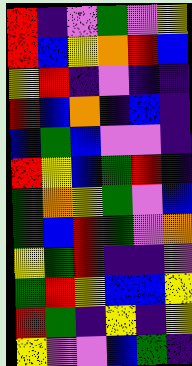[["red", "indigo", "violet", "green", "violet", "yellow"], ["red", "blue", "yellow", "orange", "red", "blue"], ["yellow", "red", "indigo", "violet", "indigo", "indigo"], ["red", "blue", "orange", "indigo", "blue", "indigo"], ["blue", "green", "blue", "violet", "violet", "indigo"], ["red", "yellow", "blue", "green", "red", "indigo"], ["green", "orange", "yellow", "green", "violet", "blue"], ["green", "blue", "red", "green", "violet", "orange"], ["yellow", "green", "red", "indigo", "indigo", "violet"], ["green", "red", "yellow", "blue", "blue", "yellow"], ["red", "green", "indigo", "yellow", "indigo", "yellow"], ["yellow", "violet", "violet", "blue", "green", "indigo"]]